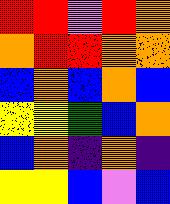[["red", "red", "violet", "red", "orange"], ["orange", "red", "red", "orange", "orange"], ["blue", "orange", "blue", "orange", "blue"], ["yellow", "yellow", "green", "blue", "orange"], ["blue", "orange", "indigo", "orange", "indigo"], ["yellow", "yellow", "blue", "violet", "blue"]]